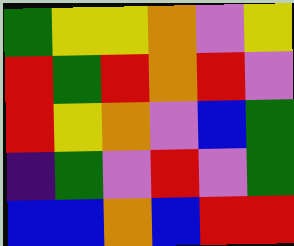[["green", "yellow", "yellow", "orange", "violet", "yellow"], ["red", "green", "red", "orange", "red", "violet"], ["red", "yellow", "orange", "violet", "blue", "green"], ["indigo", "green", "violet", "red", "violet", "green"], ["blue", "blue", "orange", "blue", "red", "red"]]